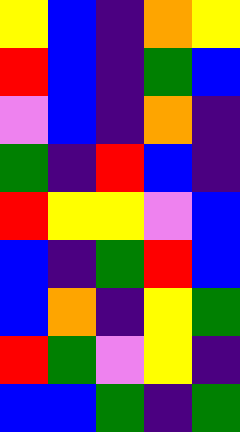[["yellow", "blue", "indigo", "orange", "yellow"], ["red", "blue", "indigo", "green", "blue"], ["violet", "blue", "indigo", "orange", "indigo"], ["green", "indigo", "red", "blue", "indigo"], ["red", "yellow", "yellow", "violet", "blue"], ["blue", "indigo", "green", "red", "blue"], ["blue", "orange", "indigo", "yellow", "green"], ["red", "green", "violet", "yellow", "indigo"], ["blue", "blue", "green", "indigo", "green"]]